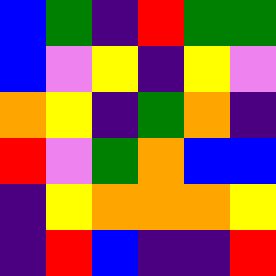[["blue", "green", "indigo", "red", "green", "green"], ["blue", "violet", "yellow", "indigo", "yellow", "violet"], ["orange", "yellow", "indigo", "green", "orange", "indigo"], ["red", "violet", "green", "orange", "blue", "blue"], ["indigo", "yellow", "orange", "orange", "orange", "yellow"], ["indigo", "red", "blue", "indigo", "indigo", "red"]]